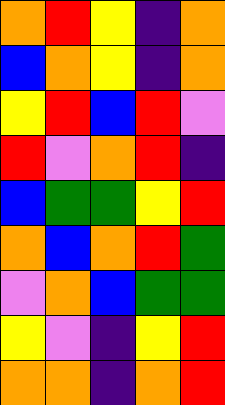[["orange", "red", "yellow", "indigo", "orange"], ["blue", "orange", "yellow", "indigo", "orange"], ["yellow", "red", "blue", "red", "violet"], ["red", "violet", "orange", "red", "indigo"], ["blue", "green", "green", "yellow", "red"], ["orange", "blue", "orange", "red", "green"], ["violet", "orange", "blue", "green", "green"], ["yellow", "violet", "indigo", "yellow", "red"], ["orange", "orange", "indigo", "orange", "red"]]